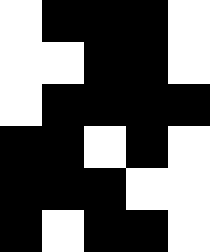[["white", "black", "black", "black", "white"], ["white", "white", "black", "black", "white"], ["white", "black", "black", "black", "black"], ["black", "black", "white", "black", "white"], ["black", "black", "black", "white", "white"], ["black", "white", "black", "black", "white"]]